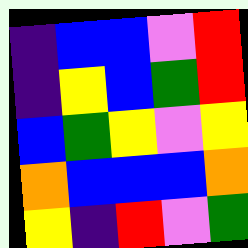[["indigo", "blue", "blue", "violet", "red"], ["indigo", "yellow", "blue", "green", "red"], ["blue", "green", "yellow", "violet", "yellow"], ["orange", "blue", "blue", "blue", "orange"], ["yellow", "indigo", "red", "violet", "green"]]